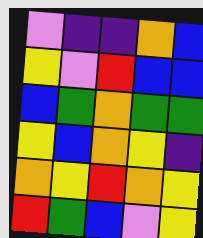[["violet", "indigo", "indigo", "orange", "blue"], ["yellow", "violet", "red", "blue", "blue"], ["blue", "green", "orange", "green", "green"], ["yellow", "blue", "orange", "yellow", "indigo"], ["orange", "yellow", "red", "orange", "yellow"], ["red", "green", "blue", "violet", "yellow"]]